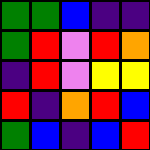[["green", "green", "blue", "indigo", "indigo"], ["green", "red", "violet", "red", "orange"], ["indigo", "red", "violet", "yellow", "yellow"], ["red", "indigo", "orange", "red", "blue"], ["green", "blue", "indigo", "blue", "red"]]